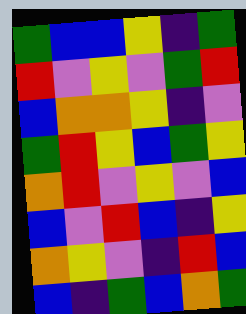[["green", "blue", "blue", "yellow", "indigo", "green"], ["red", "violet", "yellow", "violet", "green", "red"], ["blue", "orange", "orange", "yellow", "indigo", "violet"], ["green", "red", "yellow", "blue", "green", "yellow"], ["orange", "red", "violet", "yellow", "violet", "blue"], ["blue", "violet", "red", "blue", "indigo", "yellow"], ["orange", "yellow", "violet", "indigo", "red", "blue"], ["blue", "indigo", "green", "blue", "orange", "green"]]